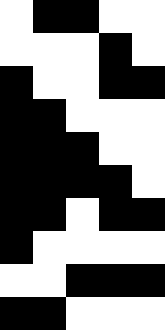[["white", "black", "black", "white", "white"], ["white", "white", "white", "black", "white"], ["black", "white", "white", "black", "black"], ["black", "black", "white", "white", "white"], ["black", "black", "black", "white", "white"], ["black", "black", "black", "black", "white"], ["black", "black", "white", "black", "black"], ["black", "white", "white", "white", "white"], ["white", "white", "black", "black", "black"], ["black", "black", "white", "white", "white"]]